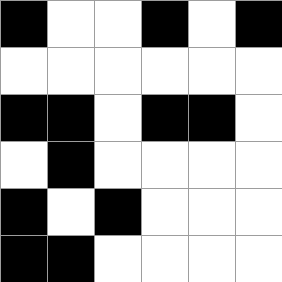[["black", "white", "white", "black", "white", "black"], ["white", "white", "white", "white", "white", "white"], ["black", "black", "white", "black", "black", "white"], ["white", "black", "white", "white", "white", "white"], ["black", "white", "black", "white", "white", "white"], ["black", "black", "white", "white", "white", "white"]]